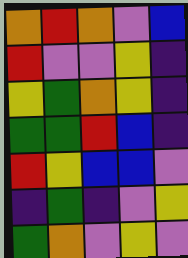[["orange", "red", "orange", "violet", "blue"], ["red", "violet", "violet", "yellow", "indigo"], ["yellow", "green", "orange", "yellow", "indigo"], ["green", "green", "red", "blue", "indigo"], ["red", "yellow", "blue", "blue", "violet"], ["indigo", "green", "indigo", "violet", "yellow"], ["green", "orange", "violet", "yellow", "violet"]]